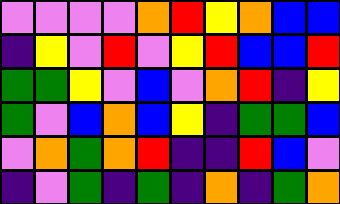[["violet", "violet", "violet", "violet", "orange", "red", "yellow", "orange", "blue", "blue"], ["indigo", "yellow", "violet", "red", "violet", "yellow", "red", "blue", "blue", "red"], ["green", "green", "yellow", "violet", "blue", "violet", "orange", "red", "indigo", "yellow"], ["green", "violet", "blue", "orange", "blue", "yellow", "indigo", "green", "green", "blue"], ["violet", "orange", "green", "orange", "red", "indigo", "indigo", "red", "blue", "violet"], ["indigo", "violet", "green", "indigo", "green", "indigo", "orange", "indigo", "green", "orange"]]